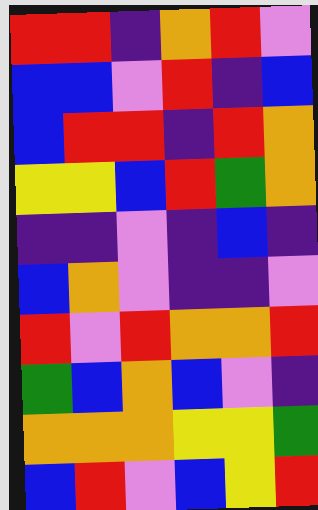[["red", "red", "indigo", "orange", "red", "violet"], ["blue", "blue", "violet", "red", "indigo", "blue"], ["blue", "red", "red", "indigo", "red", "orange"], ["yellow", "yellow", "blue", "red", "green", "orange"], ["indigo", "indigo", "violet", "indigo", "blue", "indigo"], ["blue", "orange", "violet", "indigo", "indigo", "violet"], ["red", "violet", "red", "orange", "orange", "red"], ["green", "blue", "orange", "blue", "violet", "indigo"], ["orange", "orange", "orange", "yellow", "yellow", "green"], ["blue", "red", "violet", "blue", "yellow", "red"]]